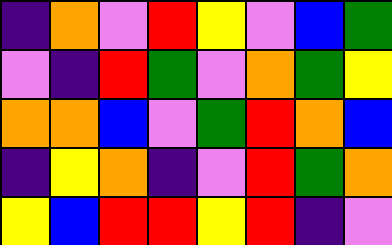[["indigo", "orange", "violet", "red", "yellow", "violet", "blue", "green"], ["violet", "indigo", "red", "green", "violet", "orange", "green", "yellow"], ["orange", "orange", "blue", "violet", "green", "red", "orange", "blue"], ["indigo", "yellow", "orange", "indigo", "violet", "red", "green", "orange"], ["yellow", "blue", "red", "red", "yellow", "red", "indigo", "violet"]]